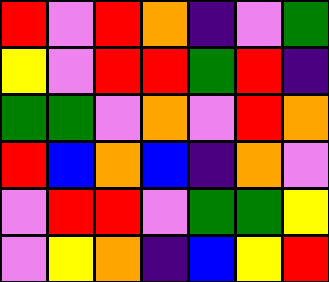[["red", "violet", "red", "orange", "indigo", "violet", "green"], ["yellow", "violet", "red", "red", "green", "red", "indigo"], ["green", "green", "violet", "orange", "violet", "red", "orange"], ["red", "blue", "orange", "blue", "indigo", "orange", "violet"], ["violet", "red", "red", "violet", "green", "green", "yellow"], ["violet", "yellow", "orange", "indigo", "blue", "yellow", "red"]]